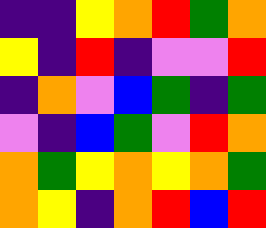[["indigo", "indigo", "yellow", "orange", "red", "green", "orange"], ["yellow", "indigo", "red", "indigo", "violet", "violet", "red"], ["indigo", "orange", "violet", "blue", "green", "indigo", "green"], ["violet", "indigo", "blue", "green", "violet", "red", "orange"], ["orange", "green", "yellow", "orange", "yellow", "orange", "green"], ["orange", "yellow", "indigo", "orange", "red", "blue", "red"]]